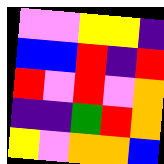[["violet", "violet", "yellow", "yellow", "indigo"], ["blue", "blue", "red", "indigo", "red"], ["red", "violet", "red", "violet", "orange"], ["indigo", "indigo", "green", "red", "orange"], ["yellow", "violet", "orange", "orange", "blue"]]